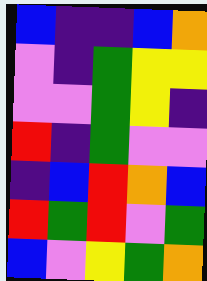[["blue", "indigo", "indigo", "blue", "orange"], ["violet", "indigo", "green", "yellow", "yellow"], ["violet", "violet", "green", "yellow", "indigo"], ["red", "indigo", "green", "violet", "violet"], ["indigo", "blue", "red", "orange", "blue"], ["red", "green", "red", "violet", "green"], ["blue", "violet", "yellow", "green", "orange"]]